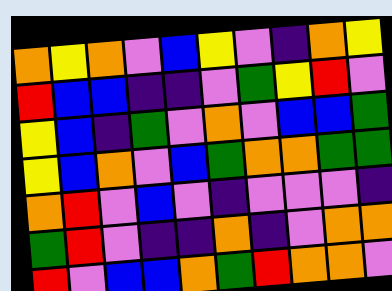[["orange", "yellow", "orange", "violet", "blue", "yellow", "violet", "indigo", "orange", "yellow"], ["red", "blue", "blue", "indigo", "indigo", "violet", "green", "yellow", "red", "violet"], ["yellow", "blue", "indigo", "green", "violet", "orange", "violet", "blue", "blue", "green"], ["yellow", "blue", "orange", "violet", "blue", "green", "orange", "orange", "green", "green"], ["orange", "red", "violet", "blue", "violet", "indigo", "violet", "violet", "violet", "indigo"], ["green", "red", "violet", "indigo", "indigo", "orange", "indigo", "violet", "orange", "orange"], ["red", "violet", "blue", "blue", "orange", "green", "red", "orange", "orange", "violet"]]